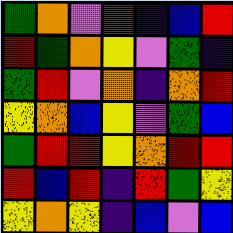[["green", "orange", "violet", "red", "indigo", "blue", "red"], ["red", "green", "orange", "yellow", "violet", "green", "indigo"], ["green", "red", "violet", "orange", "indigo", "orange", "red"], ["yellow", "orange", "blue", "yellow", "violet", "green", "blue"], ["green", "red", "red", "yellow", "orange", "red", "red"], ["red", "blue", "red", "indigo", "red", "green", "yellow"], ["yellow", "orange", "yellow", "indigo", "blue", "violet", "blue"]]